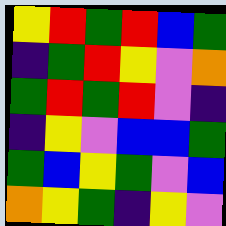[["yellow", "red", "green", "red", "blue", "green"], ["indigo", "green", "red", "yellow", "violet", "orange"], ["green", "red", "green", "red", "violet", "indigo"], ["indigo", "yellow", "violet", "blue", "blue", "green"], ["green", "blue", "yellow", "green", "violet", "blue"], ["orange", "yellow", "green", "indigo", "yellow", "violet"]]